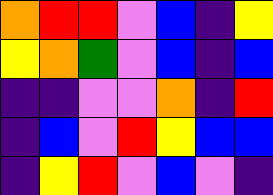[["orange", "red", "red", "violet", "blue", "indigo", "yellow"], ["yellow", "orange", "green", "violet", "blue", "indigo", "blue"], ["indigo", "indigo", "violet", "violet", "orange", "indigo", "red"], ["indigo", "blue", "violet", "red", "yellow", "blue", "blue"], ["indigo", "yellow", "red", "violet", "blue", "violet", "indigo"]]